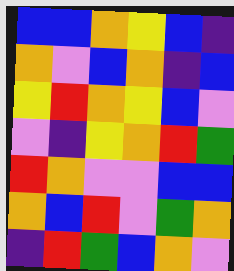[["blue", "blue", "orange", "yellow", "blue", "indigo"], ["orange", "violet", "blue", "orange", "indigo", "blue"], ["yellow", "red", "orange", "yellow", "blue", "violet"], ["violet", "indigo", "yellow", "orange", "red", "green"], ["red", "orange", "violet", "violet", "blue", "blue"], ["orange", "blue", "red", "violet", "green", "orange"], ["indigo", "red", "green", "blue", "orange", "violet"]]